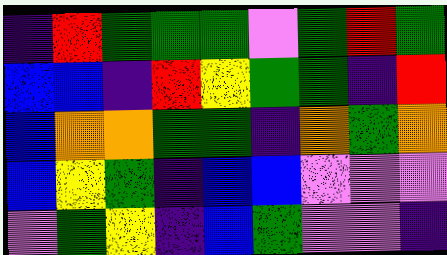[["indigo", "red", "green", "green", "green", "violet", "green", "red", "green"], ["blue", "blue", "indigo", "red", "yellow", "green", "green", "indigo", "red"], ["blue", "orange", "orange", "green", "green", "indigo", "orange", "green", "orange"], ["blue", "yellow", "green", "indigo", "blue", "blue", "violet", "violet", "violet"], ["violet", "green", "yellow", "indigo", "blue", "green", "violet", "violet", "indigo"]]